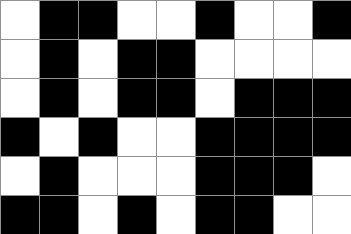[["white", "black", "black", "white", "white", "black", "white", "white", "black"], ["white", "black", "white", "black", "black", "white", "white", "white", "white"], ["white", "black", "white", "black", "black", "white", "black", "black", "black"], ["black", "white", "black", "white", "white", "black", "black", "black", "black"], ["white", "black", "white", "white", "white", "black", "black", "black", "white"], ["black", "black", "white", "black", "white", "black", "black", "white", "white"]]